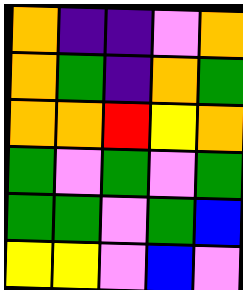[["orange", "indigo", "indigo", "violet", "orange"], ["orange", "green", "indigo", "orange", "green"], ["orange", "orange", "red", "yellow", "orange"], ["green", "violet", "green", "violet", "green"], ["green", "green", "violet", "green", "blue"], ["yellow", "yellow", "violet", "blue", "violet"]]